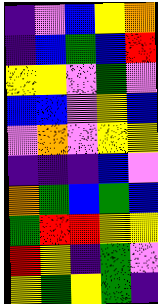[["indigo", "violet", "blue", "yellow", "orange"], ["indigo", "blue", "green", "blue", "red"], ["yellow", "yellow", "violet", "green", "violet"], ["blue", "blue", "violet", "yellow", "blue"], ["violet", "orange", "violet", "yellow", "yellow"], ["indigo", "indigo", "indigo", "blue", "violet"], ["orange", "green", "blue", "green", "blue"], ["green", "red", "red", "yellow", "yellow"], ["red", "yellow", "indigo", "green", "violet"], ["yellow", "green", "yellow", "green", "indigo"]]